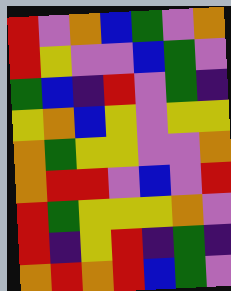[["red", "violet", "orange", "blue", "green", "violet", "orange"], ["red", "yellow", "violet", "violet", "blue", "green", "violet"], ["green", "blue", "indigo", "red", "violet", "green", "indigo"], ["yellow", "orange", "blue", "yellow", "violet", "yellow", "yellow"], ["orange", "green", "yellow", "yellow", "violet", "violet", "orange"], ["orange", "red", "red", "violet", "blue", "violet", "red"], ["red", "green", "yellow", "yellow", "yellow", "orange", "violet"], ["red", "indigo", "yellow", "red", "indigo", "green", "indigo"], ["orange", "red", "orange", "red", "blue", "green", "violet"]]